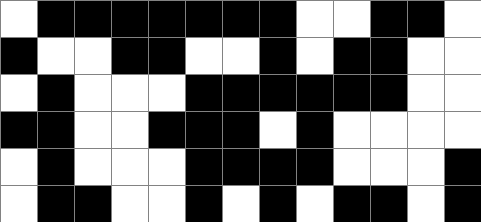[["white", "black", "black", "black", "black", "black", "black", "black", "white", "white", "black", "black", "white"], ["black", "white", "white", "black", "black", "white", "white", "black", "white", "black", "black", "white", "white"], ["white", "black", "white", "white", "white", "black", "black", "black", "black", "black", "black", "white", "white"], ["black", "black", "white", "white", "black", "black", "black", "white", "black", "white", "white", "white", "white"], ["white", "black", "white", "white", "white", "black", "black", "black", "black", "white", "white", "white", "black"], ["white", "black", "black", "white", "white", "black", "white", "black", "white", "black", "black", "white", "black"]]